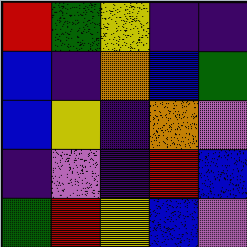[["red", "green", "yellow", "indigo", "indigo"], ["blue", "indigo", "orange", "blue", "green"], ["blue", "yellow", "indigo", "orange", "violet"], ["indigo", "violet", "indigo", "red", "blue"], ["green", "red", "yellow", "blue", "violet"]]